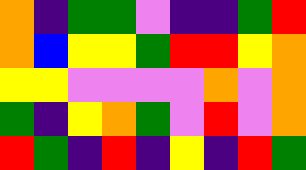[["orange", "indigo", "green", "green", "violet", "indigo", "indigo", "green", "red"], ["orange", "blue", "yellow", "yellow", "green", "red", "red", "yellow", "orange"], ["yellow", "yellow", "violet", "violet", "violet", "violet", "orange", "violet", "orange"], ["green", "indigo", "yellow", "orange", "green", "violet", "red", "violet", "orange"], ["red", "green", "indigo", "red", "indigo", "yellow", "indigo", "red", "green"]]